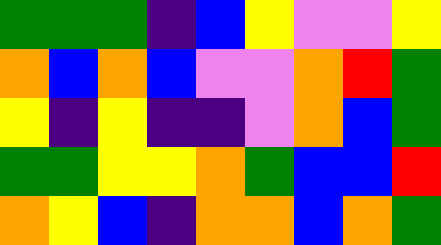[["green", "green", "green", "indigo", "blue", "yellow", "violet", "violet", "yellow"], ["orange", "blue", "orange", "blue", "violet", "violet", "orange", "red", "green"], ["yellow", "indigo", "yellow", "indigo", "indigo", "violet", "orange", "blue", "green"], ["green", "green", "yellow", "yellow", "orange", "green", "blue", "blue", "red"], ["orange", "yellow", "blue", "indigo", "orange", "orange", "blue", "orange", "green"]]